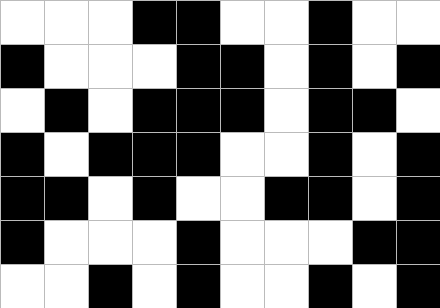[["white", "white", "white", "black", "black", "white", "white", "black", "white", "white"], ["black", "white", "white", "white", "black", "black", "white", "black", "white", "black"], ["white", "black", "white", "black", "black", "black", "white", "black", "black", "white"], ["black", "white", "black", "black", "black", "white", "white", "black", "white", "black"], ["black", "black", "white", "black", "white", "white", "black", "black", "white", "black"], ["black", "white", "white", "white", "black", "white", "white", "white", "black", "black"], ["white", "white", "black", "white", "black", "white", "white", "black", "white", "black"]]